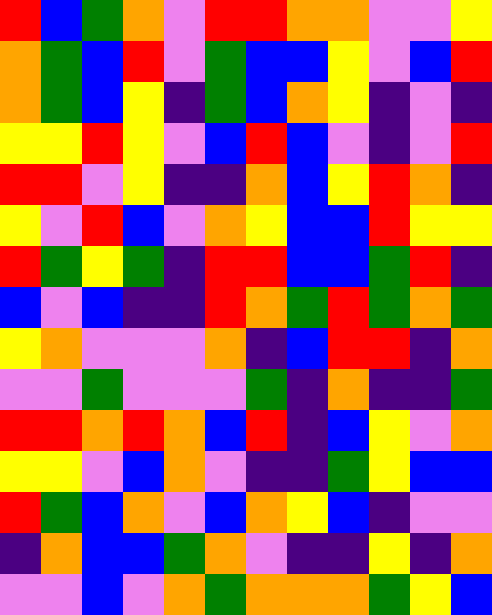[["red", "blue", "green", "orange", "violet", "red", "red", "orange", "orange", "violet", "violet", "yellow"], ["orange", "green", "blue", "red", "violet", "green", "blue", "blue", "yellow", "violet", "blue", "red"], ["orange", "green", "blue", "yellow", "indigo", "green", "blue", "orange", "yellow", "indigo", "violet", "indigo"], ["yellow", "yellow", "red", "yellow", "violet", "blue", "red", "blue", "violet", "indigo", "violet", "red"], ["red", "red", "violet", "yellow", "indigo", "indigo", "orange", "blue", "yellow", "red", "orange", "indigo"], ["yellow", "violet", "red", "blue", "violet", "orange", "yellow", "blue", "blue", "red", "yellow", "yellow"], ["red", "green", "yellow", "green", "indigo", "red", "red", "blue", "blue", "green", "red", "indigo"], ["blue", "violet", "blue", "indigo", "indigo", "red", "orange", "green", "red", "green", "orange", "green"], ["yellow", "orange", "violet", "violet", "violet", "orange", "indigo", "blue", "red", "red", "indigo", "orange"], ["violet", "violet", "green", "violet", "violet", "violet", "green", "indigo", "orange", "indigo", "indigo", "green"], ["red", "red", "orange", "red", "orange", "blue", "red", "indigo", "blue", "yellow", "violet", "orange"], ["yellow", "yellow", "violet", "blue", "orange", "violet", "indigo", "indigo", "green", "yellow", "blue", "blue"], ["red", "green", "blue", "orange", "violet", "blue", "orange", "yellow", "blue", "indigo", "violet", "violet"], ["indigo", "orange", "blue", "blue", "green", "orange", "violet", "indigo", "indigo", "yellow", "indigo", "orange"], ["violet", "violet", "blue", "violet", "orange", "green", "orange", "orange", "orange", "green", "yellow", "blue"]]